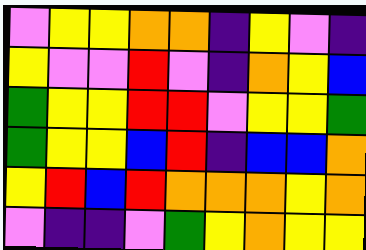[["violet", "yellow", "yellow", "orange", "orange", "indigo", "yellow", "violet", "indigo"], ["yellow", "violet", "violet", "red", "violet", "indigo", "orange", "yellow", "blue"], ["green", "yellow", "yellow", "red", "red", "violet", "yellow", "yellow", "green"], ["green", "yellow", "yellow", "blue", "red", "indigo", "blue", "blue", "orange"], ["yellow", "red", "blue", "red", "orange", "orange", "orange", "yellow", "orange"], ["violet", "indigo", "indigo", "violet", "green", "yellow", "orange", "yellow", "yellow"]]